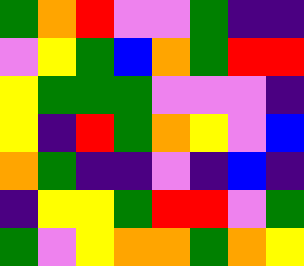[["green", "orange", "red", "violet", "violet", "green", "indigo", "indigo"], ["violet", "yellow", "green", "blue", "orange", "green", "red", "red"], ["yellow", "green", "green", "green", "violet", "violet", "violet", "indigo"], ["yellow", "indigo", "red", "green", "orange", "yellow", "violet", "blue"], ["orange", "green", "indigo", "indigo", "violet", "indigo", "blue", "indigo"], ["indigo", "yellow", "yellow", "green", "red", "red", "violet", "green"], ["green", "violet", "yellow", "orange", "orange", "green", "orange", "yellow"]]